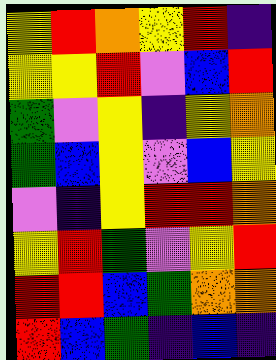[["yellow", "red", "orange", "yellow", "red", "indigo"], ["yellow", "yellow", "red", "violet", "blue", "red"], ["green", "violet", "yellow", "indigo", "yellow", "orange"], ["green", "blue", "yellow", "violet", "blue", "yellow"], ["violet", "indigo", "yellow", "red", "red", "orange"], ["yellow", "red", "green", "violet", "yellow", "red"], ["red", "red", "blue", "green", "orange", "orange"], ["red", "blue", "green", "indigo", "blue", "indigo"]]